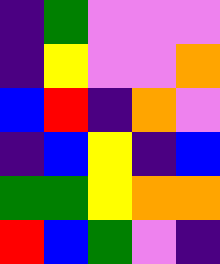[["indigo", "green", "violet", "violet", "violet"], ["indigo", "yellow", "violet", "violet", "orange"], ["blue", "red", "indigo", "orange", "violet"], ["indigo", "blue", "yellow", "indigo", "blue"], ["green", "green", "yellow", "orange", "orange"], ["red", "blue", "green", "violet", "indigo"]]